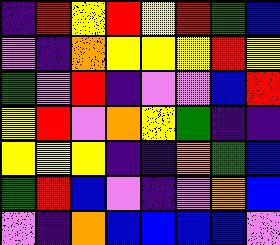[["indigo", "red", "yellow", "red", "yellow", "red", "green", "blue"], ["violet", "indigo", "orange", "yellow", "yellow", "yellow", "red", "yellow"], ["green", "violet", "red", "indigo", "violet", "violet", "blue", "red"], ["yellow", "red", "violet", "orange", "yellow", "green", "indigo", "indigo"], ["yellow", "yellow", "yellow", "indigo", "indigo", "orange", "green", "blue"], ["green", "red", "blue", "violet", "indigo", "violet", "orange", "blue"], ["violet", "indigo", "orange", "blue", "blue", "blue", "blue", "violet"]]